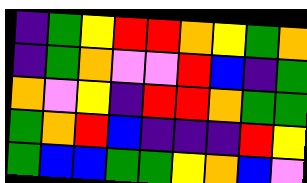[["indigo", "green", "yellow", "red", "red", "orange", "yellow", "green", "orange"], ["indigo", "green", "orange", "violet", "violet", "red", "blue", "indigo", "green"], ["orange", "violet", "yellow", "indigo", "red", "red", "orange", "green", "green"], ["green", "orange", "red", "blue", "indigo", "indigo", "indigo", "red", "yellow"], ["green", "blue", "blue", "green", "green", "yellow", "orange", "blue", "violet"]]